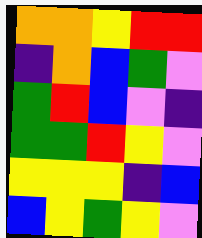[["orange", "orange", "yellow", "red", "red"], ["indigo", "orange", "blue", "green", "violet"], ["green", "red", "blue", "violet", "indigo"], ["green", "green", "red", "yellow", "violet"], ["yellow", "yellow", "yellow", "indigo", "blue"], ["blue", "yellow", "green", "yellow", "violet"]]